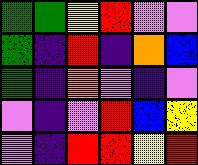[["green", "green", "yellow", "red", "violet", "violet"], ["green", "indigo", "red", "indigo", "orange", "blue"], ["green", "indigo", "orange", "violet", "indigo", "violet"], ["violet", "indigo", "violet", "red", "blue", "yellow"], ["violet", "indigo", "red", "red", "yellow", "red"]]